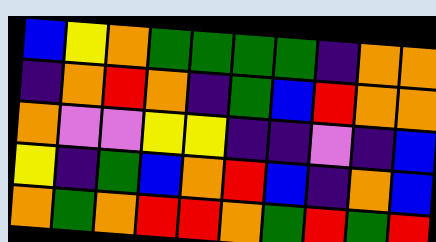[["blue", "yellow", "orange", "green", "green", "green", "green", "indigo", "orange", "orange"], ["indigo", "orange", "red", "orange", "indigo", "green", "blue", "red", "orange", "orange"], ["orange", "violet", "violet", "yellow", "yellow", "indigo", "indigo", "violet", "indigo", "blue"], ["yellow", "indigo", "green", "blue", "orange", "red", "blue", "indigo", "orange", "blue"], ["orange", "green", "orange", "red", "red", "orange", "green", "red", "green", "red"]]